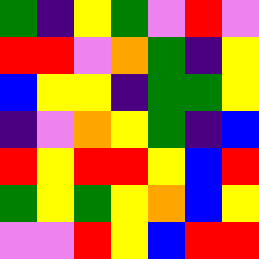[["green", "indigo", "yellow", "green", "violet", "red", "violet"], ["red", "red", "violet", "orange", "green", "indigo", "yellow"], ["blue", "yellow", "yellow", "indigo", "green", "green", "yellow"], ["indigo", "violet", "orange", "yellow", "green", "indigo", "blue"], ["red", "yellow", "red", "red", "yellow", "blue", "red"], ["green", "yellow", "green", "yellow", "orange", "blue", "yellow"], ["violet", "violet", "red", "yellow", "blue", "red", "red"]]